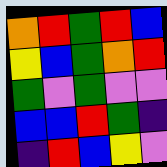[["orange", "red", "green", "red", "blue"], ["yellow", "blue", "green", "orange", "red"], ["green", "violet", "green", "violet", "violet"], ["blue", "blue", "red", "green", "indigo"], ["indigo", "red", "blue", "yellow", "violet"]]